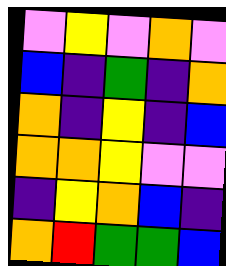[["violet", "yellow", "violet", "orange", "violet"], ["blue", "indigo", "green", "indigo", "orange"], ["orange", "indigo", "yellow", "indigo", "blue"], ["orange", "orange", "yellow", "violet", "violet"], ["indigo", "yellow", "orange", "blue", "indigo"], ["orange", "red", "green", "green", "blue"]]